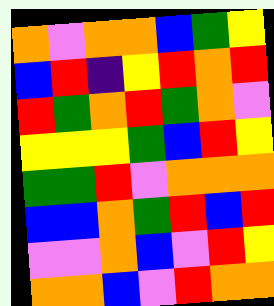[["orange", "violet", "orange", "orange", "blue", "green", "yellow"], ["blue", "red", "indigo", "yellow", "red", "orange", "red"], ["red", "green", "orange", "red", "green", "orange", "violet"], ["yellow", "yellow", "yellow", "green", "blue", "red", "yellow"], ["green", "green", "red", "violet", "orange", "orange", "orange"], ["blue", "blue", "orange", "green", "red", "blue", "red"], ["violet", "violet", "orange", "blue", "violet", "red", "yellow"], ["orange", "orange", "blue", "violet", "red", "orange", "orange"]]